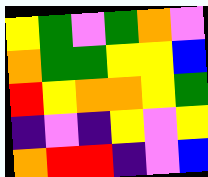[["yellow", "green", "violet", "green", "orange", "violet"], ["orange", "green", "green", "yellow", "yellow", "blue"], ["red", "yellow", "orange", "orange", "yellow", "green"], ["indigo", "violet", "indigo", "yellow", "violet", "yellow"], ["orange", "red", "red", "indigo", "violet", "blue"]]